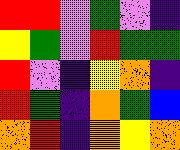[["red", "red", "violet", "green", "violet", "indigo"], ["yellow", "green", "violet", "red", "green", "green"], ["red", "violet", "indigo", "yellow", "orange", "indigo"], ["red", "green", "indigo", "orange", "green", "blue"], ["orange", "red", "indigo", "orange", "yellow", "orange"]]